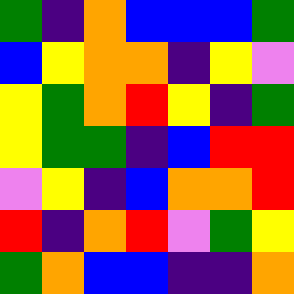[["green", "indigo", "orange", "blue", "blue", "blue", "green"], ["blue", "yellow", "orange", "orange", "indigo", "yellow", "violet"], ["yellow", "green", "orange", "red", "yellow", "indigo", "green"], ["yellow", "green", "green", "indigo", "blue", "red", "red"], ["violet", "yellow", "indigo", "blue", "orange", "orange", "red"], ["red", "indigo", "orange", "red", "violet", "green", "yellow"], ["green", "orange", "blue", "blue", "indigo", "indigo", "orange"]]